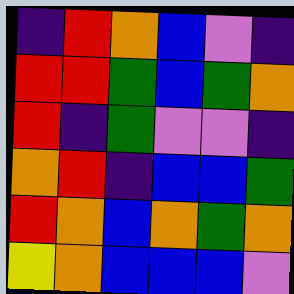[["indigo", "red", "orange", "blue", "violet", "indigo"], ["red", "red", "green", "blue", "green", "orange"], ["red", "indigo", "green", "violet", "violet", "indigo"], ["orange", "red", "indigo", "blue", "blue", "green"], ["red", "orange", "blue", "orange", "green", "orange"], ["yellow", "orange", "blue", "blue", "blue", "violet"]]